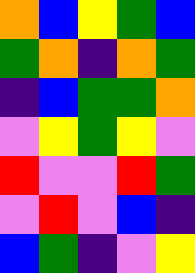[["orange", "blue", "yellow", "green", "blue"], ["green", "orange", "indigo", "orange", "green"], ["indigo", "blue", "green", "green", "orange"], ["violet", "yellow", "green", "yellow", "violet"], ["red", "violet", "violet", "red", "green"], ["violet", "red", "violet", "blue", "indigo"], ["blue", "green", "indigo", "violet", "yellow"]]